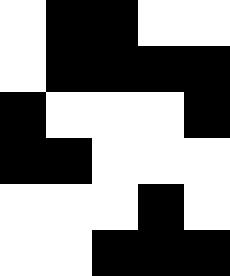[["white", "black", "black", "white", "white"], ["white", "black", "black", "black", "black"], ["black", "white", "white", "white", "black"], ["black", "black", "white", "white", "white"], ["white", "white", "white", "black", "white"], ["white", "white", "black", "black", "black"]]